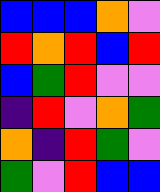[["blue", "blue", "blue", "orange", "violet"], ["red", "orange", "red", "blue", "red"], ["blue", "green", "red", "violet", "violet"], ["indigo", "red", "violet", "orange", "green"], ["orange", "indigo", "red", "green", "violet"], ["green", "violet", "red", "blue", "blue"]]